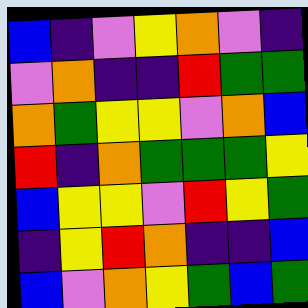[["blue", "indigo", "violet", "yellow", "orange", "violet", "indigo"], ["violet", "orange", "indigo", "indigo", "red", "green", "green"], ["orange", "green", "yellow", "yellow", "violet", "orange", "blue"], ["red", "indigo", "orange", "green", "green", "green", "yellow"], ["blue", "yellow", "yellow", "violet", "red", "yellow", "green"], ["indigo", "yellow", "red", "orange", "indigo", "indigo", "blue"], ["blue", "violet", "orange", "yellow", "green", "blue", "green"]]